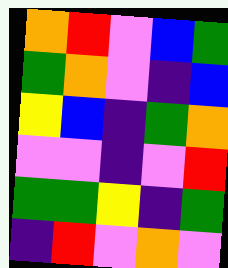[["orange", "red", "violet", "blue", "green"], ["green", "orange", "violet", "indigo", "blue"], ["yellow", "blue", "indigo", "green", "orange"], ["violet", "violet", "indigo", "violet", "red"], ["green", "green", "yellow", "indigo", "green"], ["indigo", "red", "violet", "orange", "violet"]]